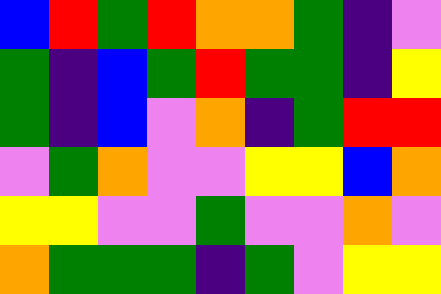[["blue", "red", "green", "red", "orange", "orange", "green", "indigo", "violet"], ["green", "indigo", "blue", "green", "red", "green", "green", "indigo", "yellow"], ["green", "indigo", "blue", "violet", "orange", "indigo", "green", "red", "red"], ["violet", "green", "orange", "violet", "violet", "yellow", "yellow", "blue", "orange"], ["yellow", "yellow", "violet", "violet", "green", "violet", "violet", "orange", "violet"], ["orange", "green", "green", "green", "indigo", "green", "violet", "yellow", "yellow"]]